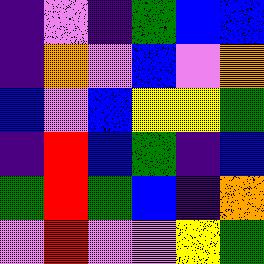[["indigo", "violet", "indigo", "green", "blue", "blue"], ["indigo", "orange", "violet", "blue", "violet", "orange"], ["blue", "violet", "blue", "yellow", "yellow", "green"], ["indigo", "red", "blue", "green", "indigo", "blue"], ["green", "red", "green", "blue", "indigo", "orange"], ["violet", "red", "violet", "violet", "yellow", "green"]]